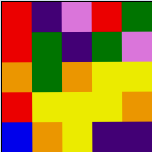[["red", "indigo", "violet", "red", "green"], ["red", "green", "indigo", "green", "violet"], ["orange", "green", "orange", "yellow", "yellow"], ["red", "yellow", "yellow", "yellow", "orange"], ["blue", "orange", "yellow", "indigo", "indigo"]]